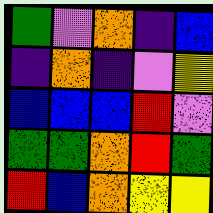[["green", "violet", "orange", "indigo", "blue"], ["indigo", "orange", "indigo", "violet", "yellow"], ["blue", "blue", "blue", "red", "violet"], ["green", "green", "orange", "red", "green"], ["red", "blue", "orange", "yellow", "yellow"]]